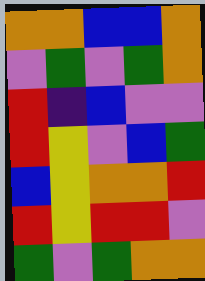[["orange", "orange", "blue", "blue", "orange"], ["violet", "green", "violet", "green", "orange"], ["red", "indigo", "blue", "violet", "violet"], ["red", "yellow", "violet", "blue", "green"], ["blue", "yellow", "orange", "orange", "red"], ["red", "yellow", "red", "red", "violet"], ["green", "violet", "green", "orange", "orange"]]